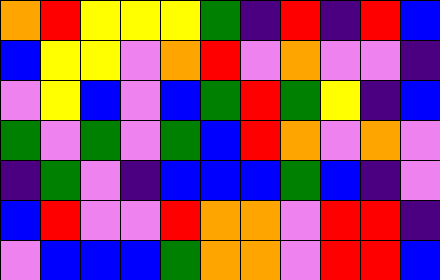[["orange", "red", "yellow", "yellow", "yellow", "green", "indigo", "red", "indigo", "red", "blue"], ["blue", "yellow", "yellow", "violet", "orange", "red", "violet", "orange", "violet", "violet", "indigo"], ["violet", "yellow", "blue", "violet", "blue", "green", "red", "green", "yellow", "indigo", "blue"], ["green", "violet", "green", "violet", "green", "blue", "red", "orange", "violet", "orange", "violet"], ["indigo", "green", "violet", "indigo", "blue", "blue", "blue", "green", "blue", "indigo", "violet"], ["blue", "red", "violet", "violet", "red", "orange", "orange", "violet", "red", "red", "indigo"], ["violet", "blue", "blue", "blue", "green", "orange", "orange", "violet", "red", "red", "blue"]]